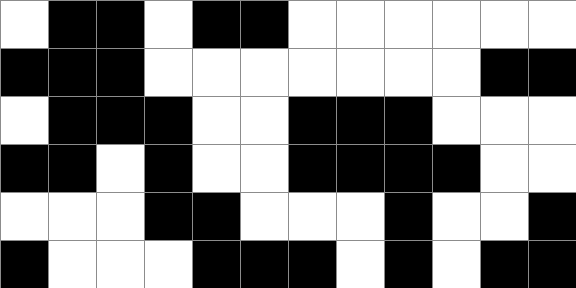[["white", "black", "black", "white", "black", "black", "white", "white", "white", "white", "white", "white"], ["black", "black", "black", "white", "white", "white", "white", "white", "white", "white", "black", "black"], ["white", "black", "black", "black", "white", "white", "black", "black", "black", "white", "white", "white"], ["black", "black", "white", "black", "white", "white", "black", "black", "black", "black", "white", "white"], ["white", "white", "white", "black", "black", "white", "white", "white", "black", "white", "white", "black"], ["black", "white", "white", "white", "black", "black", "black", "white", "black", "white", "black", "black"]]